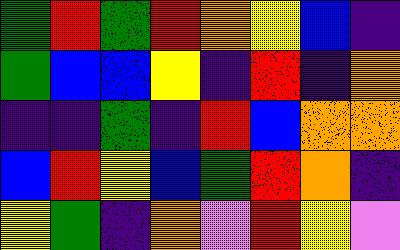[["green", "red", "green", "red", "orange", "yellow", "blue", "indigo"], ["green", "blue", "blue", "yellow", "indigo", "red", "indigo", "orange"], ["indigo", "indigo", "green", "indigo", "red", "blue", "orange", "orange"], ["blue", "red", "yellow", "blue", "green", "red", "orange", "indigo"], ["yellow", "green", "indigo", "orange", "violet", "red", "yellow", "violet"]]